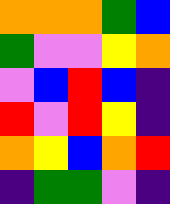[["orange", "orange", "orange", "green", "blue"], ["green", "violet", "violet", "yellow", "orange"], ["violet", "blue", "red", "blue", "indigo"], ["red", "violet", "red", "yellow", "indigo"], ["orange", "yellow", "blue", "orange", "red"], ["indigo", "green", "green", "violet", "indigo"]]